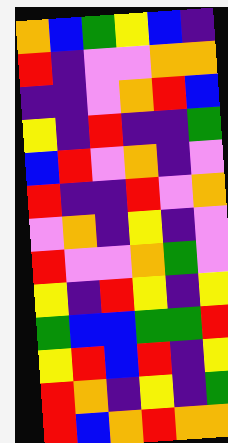[["orange", "blue", "green", "yellow", "blue", "indigo"], ["red", "indigo", "violet", "violet", "orange", "orange"], ["indigo", "indigo", "violet", "orange", "red", "blue"], ["yellow", "indigo", "red", "indigo", "indigo", "green"], ["blue", "red", "violet", "orange", "indigo", "violet"], ["red", "indigo", "indigo", "red", "violet", "orange"], ["violet", "orange", "indigo", "yellow", "indigo", "violet"], ["red", "violet", "violet", "orange", "green", "violet"], ["yellow", "indigo", "red", "yellow", "indigo", "yellow"], ["green", "blue", "blue", "green", "green", "red"], ["yellow", "red", "blue", "red", "indigo", "yellow"], ["red", "orange", "indigo", "yellow", "indigo", "green"], ["red", "blue", "orange", "red", "orange", "orange"]]